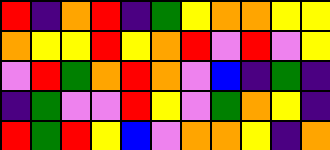[["red", "indigo", "orange", "red", "indigo", "green", "yellow", "orange", "orange", "yellow", "yellow"], ["orange", "yellow", "yellow", "red", "yellow", "orange", "red", "violet", "red", "violet", "yellow"], ["violet", "red", "green", "orange", "red", "orange", "violet", "blue", "indigo", "green", "indigo"], ["indigo", "green", "violet", "violet", "red", "yellow", "violet", "green", "orange", "yellow", "indigo"], ["red", "green", "red", "yellow", "blue", "violet", "orange", "orange", "yellow", "indigo", "orange"]]